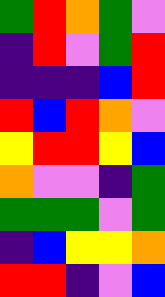[["green", "red", "orange", "green", "violet"], ["indigo", "red", "violet", "green", "red"], ["indigo", "indigo", "indigo", "blue", "red"], ["red", "blue", "red", "orange", "violet"], ["yellow", "red", "red", "yellow", "blue"], ["orange", "violet", "violet", "indigo", "green"], ["green", "green", "green", "violet", "green"], ["indigo", "blue", "yellow", "yellow", "orange"], ["red", "red", "indigo", "violet", "blue"]]